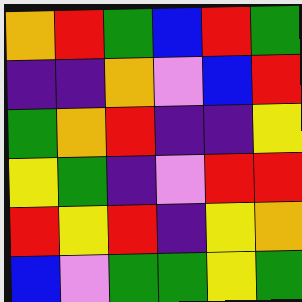[["orange", "red", "green", "blue", "red", "green"], ["indigo", "indigo", "orange", "violet", "blue", "red"], ["green", "orange", "red", "indigo", "indigo", "yellow"], ["yellow", "green", "indigo", "violet", "red", "red"], ["red", "yellow", "red", "indigo", "yellow", "orange"], ["blue", "violet", "green", "green", "yellow", "green"]]